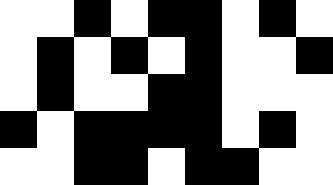[["white", "white", "black", "white", "black", "black", "white", "black", "white"], ["white", "black", "white", "black", "white", "black", "white", "white", "black"], ["white", "black", "white", "white", "black", "black", "white", "white", "white"], ["black", "white", "black", "black", "black", "black", "white", "black", "white"], ["white", "white", "black", "black", "white", "black", "black", "white", "white"]]